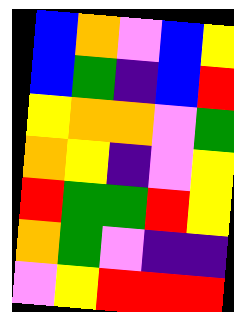[["blue", "orange", "violet", "blue", "yellow"], ["blue", "green", "indigo", "blue", "red"], ["yellow", "orange", "orange", "violet", "green"], ["orange", "yellow", "indigo", "violet", "yellow"], ["red", "green", "green", "red", "yellow"], ["orange", "green", "violet", "indigo", "indigo"], ["violet", "yellow", "red", "red", "red"]]